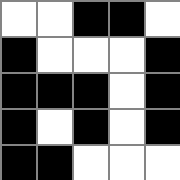[["white", "white", "black", "black", "white"], ["black", "white", "white", "white", "black"], ["black", "black", "black", "white", "black"], ["black", "white", "black", "white", "black"], ["black", "black", "white", "white", "white"]]